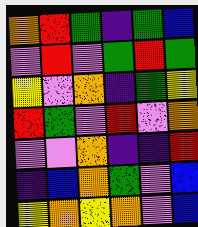[["orange", "red", "green", "indigo", "green", "blue"], ["violet", "red", "violet", "green", "red", "green"], ["yellow", "violet", "orange", "indigo", "green", "yellow"], ["red", "green", "violet", "red", "violet", "orange"], ["violet", "violet", "orange", "indigo", "indigo", "red"], ["indigo", "blue", "orange", "green", "violet", "blue"], ["yellow", "orange", "yellow", "orange", "violet", "blue"]]